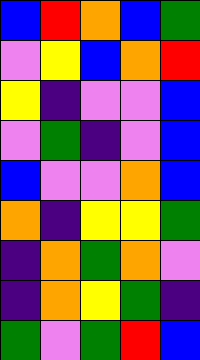[["blue", "red", "orange", "blue", "green"], ["violet", "yellow", "blue", "orange", "red"], ["yellow", "indigo", "violet", "violet", "blue"], ["violet", "green", "indigo", "violet", "blue"], ["blue", "violet", "violet", "orange", "blue"], ["orange", "indigo", "yellow", "yellow", "green"], ["indigo", "orange", "green", "orange", "violet"], ["indigo", "orange", "yellow", "green", "indigo"], ["green", "violet", "green", "red", "blue"]]